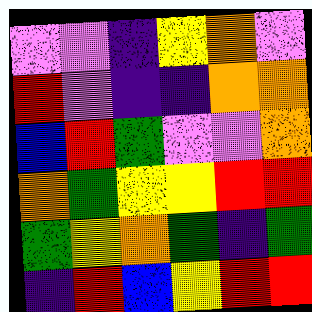[["violet", "violet", "indigo", "yellow", "orange", "violet"], ["red", "violet", "indigo", "indigo", "orange", "orange"], ["blue", "red", "green", "violet", "violet", "orange"], ["orange", "green", "yellow", "yellow", "red", "red"], ["green", "yellow", "orange", "green", "indigo", "green"], ["indigo", "red", "blue", "yellow", "red", "red"]]